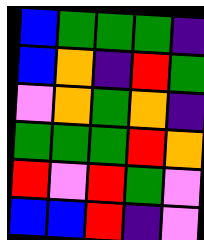[["blue", "green", "green", "green", "indigo"], ["blue", "orange", "indigo", "red", "green"], ["violet", "orange", "green", "orange", "indigo"], ["green", "green", "green", "red", "orange"], ["red", "violet", "red", "green", "violet"], ["blue", "blue", "red", "indigo", "violet"]]